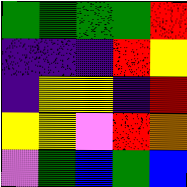[["green", "green", "green", "green", "red"], ["indigo", "indigo", "indigo", "red", "yellow"], ["indigo", "yellow", "yellow", "indigo", "red"], ["yellow", "yellow", "violet", "red", "orange"], ["violet", "green", "blue", "green", "blue"]]